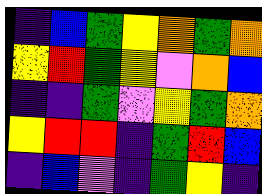[["indigo", "blue", "green", "yellow", "orange", "green", "orange"], ["yellow", "red", "green", "yellow", "violet", "orange", "blue"], ["indigo", "indigo", "green", "violet", "yellow", "green", "orange"], ["yellow", "red", "red", "indigo", "green", "red", "blue"], ["indigo", "blue", "violet", "indigo", "green", "yellow", "indigo"]]